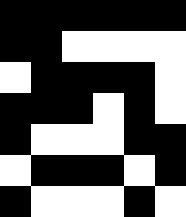[["black", "black", "black", "black", "black", "black"], ["black", "black", "white", "white", "white", "white"], ["white", "black", "black", "black", "black", "white"], ["black", "black", "black", "white", "black", "white"], ["black", "white", "white", "white", "black", "black"], ["white", "black", "black", "black", "white", "black"], ["black", "white", "white", "white", "black", "white"]]